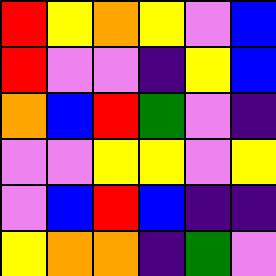[["red", "yellow", "orange", "yellow", "violet", "blue"], ["red", "violet", "violet", "indigo", "yellow", "blue"], ["orange", "blue", "red", "green", "violet", "indigo"], ["violet", "violet", "yellow", "yellow", "violet", "yellow"], ["violet", "blue", "red", "blue", "indigo", "indigo"], ["yellow", "orange", "orange", "indigo", "green", "violet"]]